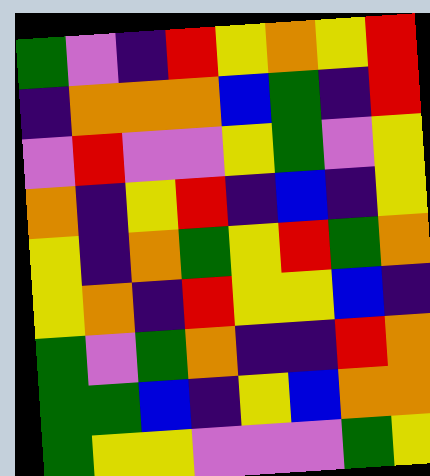[["green", "violet", "indigo", "red", "yellow", "orange", "yellow", "red"], ["indigo", "orange", "orange", "orange", "blue", "green", "indigo", "red"], ["violet", "red", "violet", "violet", "yellow", "green", "violet", "yellow"], ["orange", "indigo", "yellow", "red", "indigo", "blue", "indigo", "yellow"], ["yellow", "indigo", "orange", "green", "yellow", "red", "green", "orange"], ["yellow", "orange", "indigo", "red", "yellow", "yellow", "blue", "indigo"], ["green", "violet", "green", "orange", "indigo", "indigo", "red", "orange"], ["green", "green", "blue", "indigo", "yellow", "blue", "orange", "orange"], ["green", "yellow", "yellow", "violet", "violet", "violet", "green", "yellow"]]